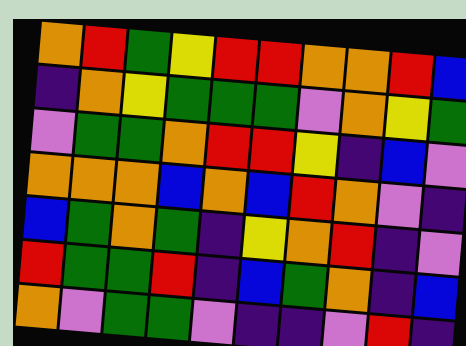[["orange", "red", "green", "yellow", "red", "red", "orange", "orange", "red", "blue"], ["indigo", "orange", "yellow", "green", "green", "green", "violet", "orange", "yellow", "green"], ["violet", "green", "green", "orange", "red", "red", "yellow", "indigo", "blue", "violet"], ["orange", "orange", "orange", "blue", "orange", "blue", "red", "orange", "violet", "indigo"], ["blue", "green", "orange", "green", "indigo", "yellow", "orange", "red", "indigo", "violet"], ["red", "green", "green", "red", "indigo", "blue", "green", "orange", "indigo", "blue"], ["orange", "violet", "green", "green", "violet", "indigo", "indigo", "violet", "red", "indigo"]]